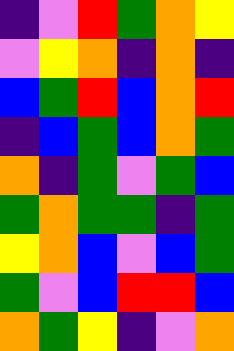[["indigo", "violet", "red", "green", "orange", "yellow"], ["violet", "yellow", "orange", "indigo", "orange", "indigo"], ["blue", "green", "red", "blue", "orange", "red"], ["indigo", "blue", "green", "blue", "orange", "green"], ["orange", "indigo", "green", "violet", "green", "blue"], ["green", "orange", "green", "green", "indigo", "green"], ["yellow", "orange", "blue", "violet", "blue", "green"], ["green", "violet", "blue", "red", "red", "blue"], ["orange", "green", "yellow", "indigo", "violet", "orange"]]